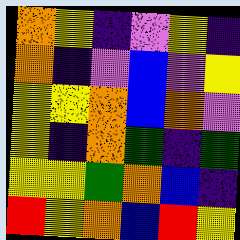[["orange", "yellow", "indigo", "violet", "yellow", "indigo"], ["orange", "indigo", "violet", "blue", "violet", "yellow"], ["yellow", "yellow", "orange", "blue", "orange", "violet"], ["yellow", "indigo", "orange", "green", "indigo", "green"], ["yellow", "yellow", "green", "orange", "blue", "indigo"], ["red", "yellow", "orange", "blue", "red", "yellow"]]